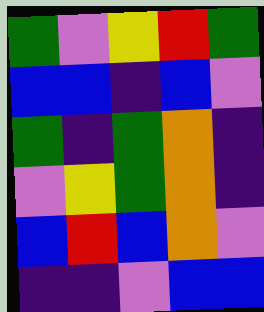[["green", "violet", "yellow", "red", "green"], ["blue", "blue", "indigo", "blue", "violet"], ["green", "indigo", "green", "orange", "indigo"], ["violet", "yellow", "green", "orange", "indigo"], ["blue", "red", "blue", "orange", "violet"], ["indigo", "indigo", "violet", "blue", "blue"]]